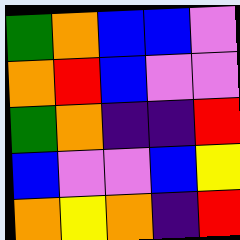[["green", "orange", "blue", "blue", "violet"], ["orange", "red", "blue", "violet", "violet"], ["green", "orange", "indigo", "indigo", "red"], ["blue", "violet", "violet", "blue", "yellow"], ["orange", "yellow", "orange", "indigo", "red"]]